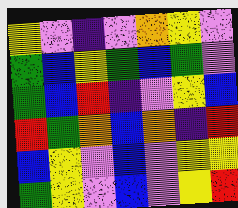[["yellow", "violet", "indigo", "violet", "orange", "yellow", "violet"], ["green", "blue", "yellow", "green", "blue", "green", "violet"], ["green", "blue", "red", "indigo", "violet", "yellow", "blue"], ["red", "green", "orange", "blue", "orange", "indigo", "red"], ["blue", "yellow", "violet", "blue", "violet", "yellow", "yellow"], ["green", "yellow", "violet", "blue", "violet", "yellow", "red"]]